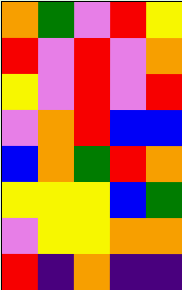[["orange", "green", "violet", "red", "yellow"], ["red", "violet", "red", "violet", "orange"], ["yellow", "violet", "red", "violet", "red"], ["violet", "orange", "red", "blue", "blue"], ["blue", "orange", "green", "red", "orange"], ["yellow", "yellow", "yellow", "blue", "green"], ["violet", "yellow", "yellow", "orange", "orange"], ["red", "indigo", "orange", "indigo", "indigo"]]